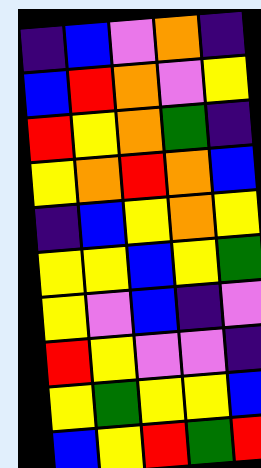[["indigo", "blue", "violet", "orange", "indigo"], ["blue", "red", "orange", "violet", "yellow"], ["red", "yellow", "orange", "green", "indigo"], ["yellow", "orange", "red", "orange", "blue"], ["indigo", "blue", "yellow", "orange", "yellow"], ["yellow", "yellow", "blue", "yellow", "green"], ["yellow", "violet", "blue", "indigo", "violet"], ["red", "yellow", "violet", "violet", "indigo"], ["yellow", "green", "yellow", "yellow", "blue"], ["blue", "yellow", "red", "green", "red"]]